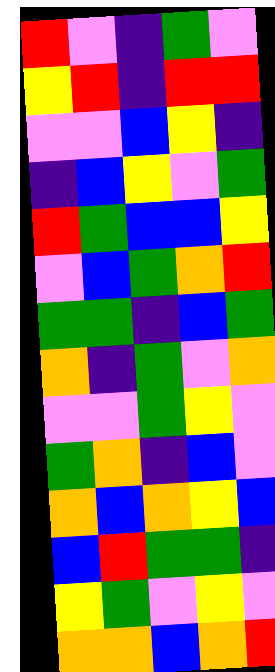[["red", "violet", "indigo", "green", "violet"], ["yellow", "red", "indigo", "red", "red"], ["violet", "violet", "blue", "yellow", "indigo"], ["indigo", "blue", "yellow", "violet", "green"], ["red", "green", "blue", "blue", "yellow"], ["violet", "blue", "green", "orange", "red"], ["green", "green", "indigo", "blue", "green"], ["orange", "indigo", "green", "violet", "orange"], ["violet", "violet", "green", "yellow", "violet"], ["green", "orange", "indigo", "blue", "violet"], ["orange", "blue", "orange", "yellow", "blue"], ["blue", "red", "green", "green", "indigo"], ["yellow", "green", "violet", "yellow", "violet"], ["orange", "orange", "blue", "orange", "red"]]